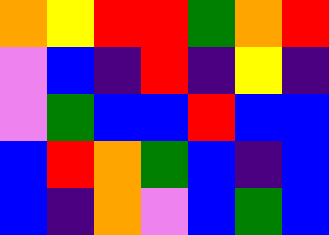[["orange", "yellow", "red", "red", "green", "orange", "red"], ["violet", "blue", "indigo", "red", "indigo", "yellow", "indigo"], ["violet", "green", "blue", "blue", "red", "blue", "blue"], ["blue", "red", "orange", "green", "blue", "indigo", "blue"], ["blue", "indigo", "orange", "violet", "blue", "green", "blue"]]